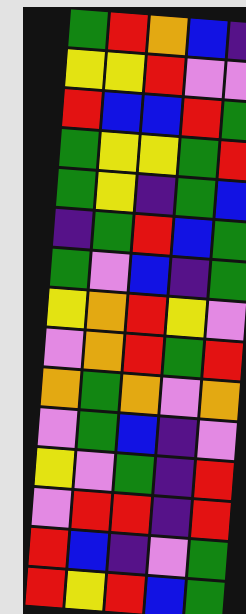[["green", "red", "orange", "blue", "indigo"], ["yellow", "yellow", "red", "violet", "violet"], ["red", "blue", "blue", "red", "green"], ["green", "yellow", "yellow", "green", "red"], ["green", "yellow", "indigo", "green", "blue"], ["indigo", "green", "red", "blue", "green"], ["green", "violet", "blue", "indigo", "green"], ["yellow", "orange", "red", "yellow", "violet"], ["violet", "orange", "red", "green", "red"], ["orange", "green", "orange", "violet", "orange"], ["violet", "green", "blue", "indigo", "violet"], ["yellow", "violet", "green", "indigo", "red"], ["violet", "red", "red", "indigo", "red"], ["red", "blue", "indigo", "violet", "green"], ["red", "yellow", "red", "blue", "green"]]